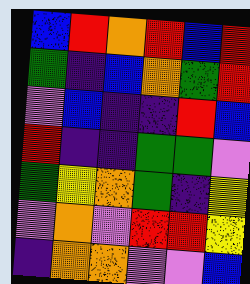[["blue", "red", "orange", "red", "blue", "red"], ["green", "indigo", "blue", "orange", "green", "red"], ["violet", "blue", "indigo", "indigo", "red", "blue"], ["red", "indigo", "indigo", "green", "green", "violet"], ["green", "yellow", "orange", "green", "indigo", "yellow"], ["violet", "orange", "violet", "red", "red", "yellow"], ["indigo", "orange", "orange", "violet", "violet", "blue"]]